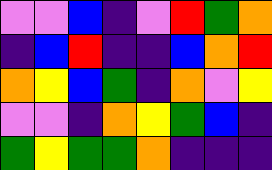[["violet", "violet", "blue", "indigo", "violet", "red", "green", "orange"], ["indigo", "blue", "red", "indigo", "indigo", "blue", "orange", "red"], ["orange", "yellow", "blue", "green", "indigo", "orange", "violet", "yellow"], ["violet", "violet", "indigo", "orange", "yellow", "green", "blue", "indigo"], ["green", "yellow", "green", "green", "orange", "indigo", "indigo", "indigo"]]